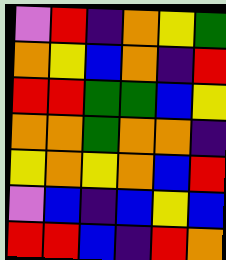[["violet", "red", "indigo", "orange", "yellow", "green"], ["orange", "yellow", "blue", "orange", "indigo", "red"], ["red", "red", "green", "green", "blue", "yellow"], ["orange", "orange", "green", "orange", "orange", "indigo"], ["yellow", "orange", "yellow", "orange", "blue", "red"], ["violet", "blue", "indigo", "blue", "yellow", "blue"], ["red", "red", "blue", "indigo", "red", "orange"]]